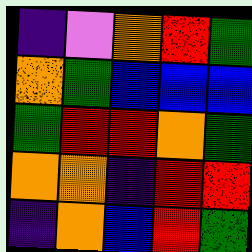[["indigo", "violet", "orange", "red", "green"], ["orange", "green", "blue", "blue", "blue"], ["green", "red", "red", "orange", "green"], ["orange", "orange", "indigo", "red", "red"], ["indigo", "orange", "blue", "red", "green"]]